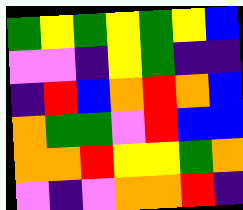[["green", "yellow", "green", "yellow", "green", "yellow", "blue"], ["violet", "violet", "indigo", "yellow", "green", "indigo", "indigo"], ["indigo", "red", "blue", "orange", "red", "orange", "blue"], ["orange", "green", "green", "violet", "red", "blue", "blue"], ["orange", "orange", "red", "yellow", "yellow", "green", "orange"], ["violet", "indigo", "violet", "orange", "orange", "red", "indigo"]]